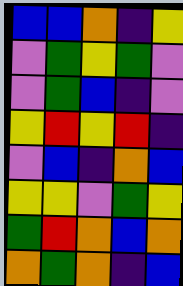[["blue", "blue", "orange", "indigo", "yellow"], ["violet", "green", "yellow", "green", "violet"], ["violet", "green", "blue", "indigo", "violet"], ["yellow", "red", "yellow", "red", "indigo"], ["violet", "blue", "indigo", "orange", "blue"], ["yellow", "yellow", "violet", "green", "yellow"], ["green", "red", "orange", "blue", "orange"], ["orange", "green", "orange", "indigo", "blue"]]